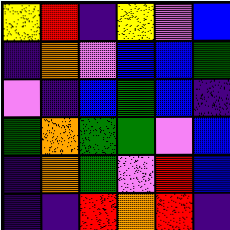[["yellow", "red", "indigo", "yellow", "violet", "blue"], ["indigo", "orange", "violet", "blue", "blue", "green"], ["violet", "indigo", "blue", "green", "blue", "indigo"], ["green", "orange", "green", "green", "violet", "blue"], ["indigo", "orange", "green", "violet", "red", "blue"], ["indigo", "indigo", "red", "orange", "red", "indigo"]]